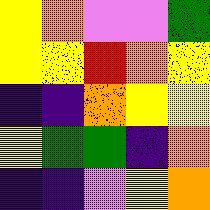[["yellow", "orange", "violet", "violet", "green"], ["yellow", "yellow", "red", "orange", "yellow"], ["indigo", "indigo", "orange", "yellow", "yellow"], ["yellow", "green", "green", "indigo", "orange"], ["indigo", "indigo", "violet", "yellow", "orange"]]